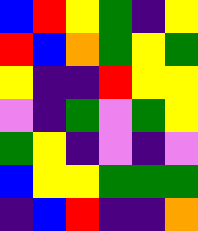[["blue", "red", "yellow", "green", "indigo", "yellow"], ["red", "blue", "orange", "green", "yellow", "green"], ["yellow", "indigo", "indigo", "red", "yellow", "yellow"], ["violet", "indigo", "green", "violet", "green", "yellow"], ["green", "yellow", "indigo", "violet", "indigo", "violet"], ["blue", "yellow", "yellow", "green", "green", "green"], ["indigo", "blue", "red", "indigo", "indigo", "orange"]]